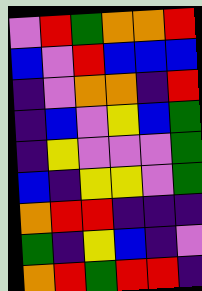[["violet", "red", "green", "orange", "orange", "red"], ["blue", "violet", "red", "blue", "blue", "blue"], ["indigo", "violet", "orange", "orange", "indigo", "red"], ["indigo", "blue", "violet", "yellow", "blue", "green"], ["indigo", "yellow", "violet", "violet", "violet", "green"], ["blue", "indigo", "yellow", "yellow", "violet", "green"], ["orange", "red", "red", "indigo", "indigo", "indigo"], ["green", "indigo", "yellow", "blue", "indigo", "violet"], ["orange", "red", "green", "red", "red", "indigo"]]